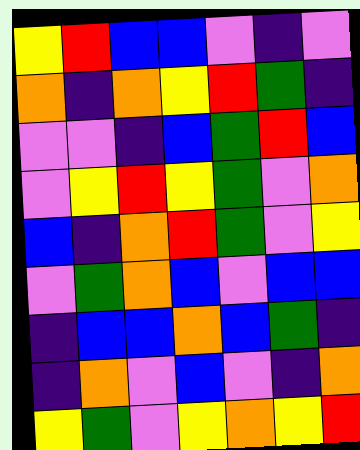[["yellow", "red", "blue", "blue", "violet", "indigo", "violet"], ["orange", "indigo", "orange", "yellow", "red", "green", "indigo"], ["violet", "violet", "indigo", "blue", "green", "red", "blue"], ["violet", "yellow", "red", "yellow", "green", "violet", "orange"], ["blue", "indigo", "orange", "red", "green", "violet", "yellow"], ["violet", "green", "orange", "blue", "violet", "blue", "blue"], ["indigo", "blue", "blue", "orange", "blue", "green", "indigo"], ["indigo", "orange", "violet", "blue", "violet", "indigo", "orange"], ["yellow", "green", "violet", "yellow", "orange", "yellow", "red"]]